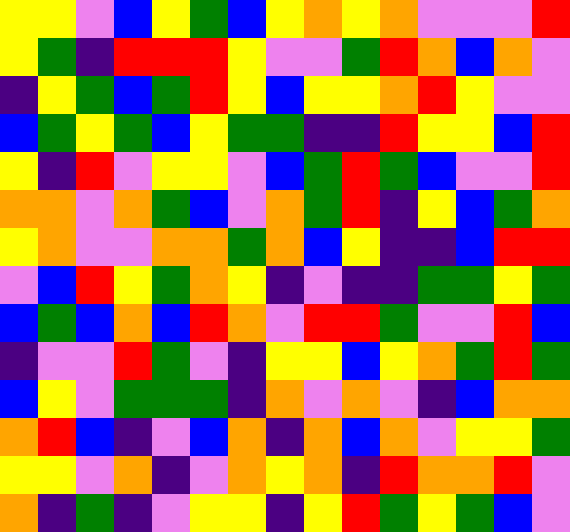[["yellow", "yellow", "violet", "blue", "yellow", "green", "blue", "yellow", "orange", "yellow", "orange", "violet", "violet", "violet", "red"], ["yellow", "green", "indigo", "red", "red", "red", "yellow", "violet", "violet", "green", "red", "orange", "blue", "orange", "violet"], ["indigo", "yellow", "green", "blue", "green", "red", "yellow", "blue", "yellow", "yellow", "orange", "red", "yellow", "violet", "violet"], ["blue", "green", "yellow", "green", "blue", "yellow", "green", "green", "indigo", "indigo", "red", "yellow", "yellow", "blue", "red"], ["yellow", "indigo", "red", "violet", "yellow", "yellow", "violet", "blue", "green", "red", "green", "blue", "violet", "violet", "red"], ["orange", "orange", "violet", "orange", "green", "blue", "violet", "orange", "green", "red", "indigo", "yellow", "blue", "green", "orange"], ["yellow", "orange", "violet", "violet", "orange", "orange", "green", "orange", "blue", "yellow", "indigo", "indigo", "blue", "red", "red"], ["violet", "blue", "red", "yellow", "green", "orange", "yellow", "indigo", "violet", "indigo", "indigo", "green", "green", "yellow", "green"], ["blue", "green", "blue", "orange", "blue", "red", "orange", "violet", "red", "red", "green", "violet", "violet", "red", "blue"], ["indigo", "violet", "violet", "red", "green", "violet", "indigo", "yellow", "yellow", "blue", "yellow", "orange", "green", "red", "green"], ["blue", "yellow", "violet", "green", "green", "green", "indigo", "orange", "violet", "orange", "violet", "indigo", "blue", "orange", "orange"], ["orange", "red", "blue", "indigo", "violet", "blue", "orange", "indigo", "orange", "blue", "orange", "violet", "yellow", "yellow", "green"], ["yellow", "yellow", "violet", "orange", "indigo", "violet", "orange", "yellow", "orange", "indigo", "red", "orange", "orange", "red", "violet"], ["orange", "indigo", "green", "indigo", "violet", "yellow", "yellow", "indigo", "yellow", "red", "green", "yellow", "green", "blue", "violet"]]